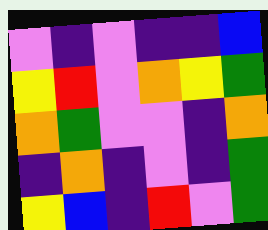[["violet", "indigo", "violet", "indigo", "indigo", "blue"], ["yellow", "red", "violet", "orange", "yellow", "green"], ["orange", "green", "violet", "violet", "indigo", "orange"], ["indigo", "orange", "indigo", "violet", "indigo", "green"], ["yellow", "blue", "indigo", "red", "violet", "green"]]